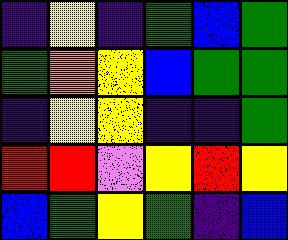[["indigo", "yellow", "indigo", "green", "blue", "green"], ["green", "orange", "yellow", "blue", "green", "green"], ["indigo", "yellow", "yellow", "indigo", "indigo", "green"], ["red", "red", "violet", "yellow", "red", "yellow"], ["blue", "green", "yellow", "green", "indigo", "blue"]]